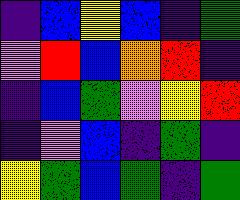[["indigo", "blue", "yellow", "blue", "indigo", "green"], ["violet", "red", "blue", "orange", "red", "indigo"], ["indigo", "blue", "green", "violet", "yellow", "red"], ["indigo", "violet", "blue", "indigo", "green", "indigo"], ["yellow", "green", "blue", "green", "indigo", "green"]]